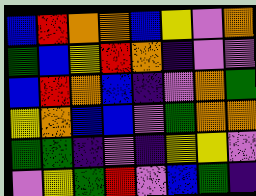[["blue", "red", "orange", "orange", "blue", "yellow", "violet", "orange"], ["green", "blue", "yellow", "red", "orange", "indigo", "violet", "violet"], ["blue", "red", "orange", "blue", "indigo", "violet", "orange", "green"], ["yellow", "orange", "blue", "blue", "violet", "green", "orange", "orange"], ["green", "green", "indigo", "violet", "indigo", "yellow", "yellow", "violet"], ["violet", "yellow", "green", "red", "violet", "blue", "green", "indigo"]]